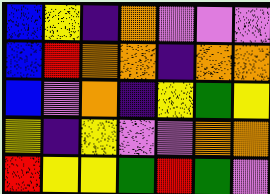[["blue", "yellow", "indigo", "orange", "violet", "violet", "violet"], ["blue", "red", "orange", "orange", "indigo", "orange", "orange"], ["blue", "violet", "orange", "indigo", "yellow", "green", "yellow"], ["yellow", "indigo", "yellow", "violet", "violet", "orange", "orange"], ["red", "yellow", "yellow", "green", "red", "green", "violet"]]